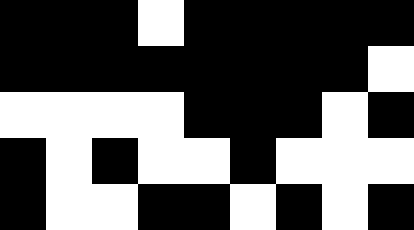[["black", "black", "black", "white", "black", "black", "black", "black", "black"], ["black", "black", "black", "black", "black", "black", "black", "black", "white"], ["white", "white", "white", "white", "black", "black", "black", "white", "black"], ["black", "white", "black", "white", "white", "black", "white", "white", "white"], ["black", "white", "white", "black", "black", "white", "black", "white", "black"]]